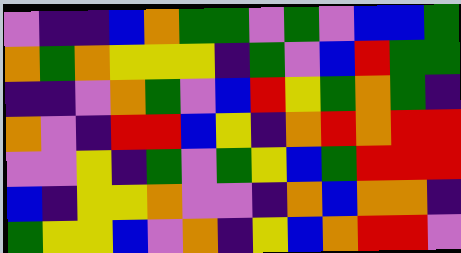[["violet", "indigo", "indigo", "blue", "orange", "green", "green", "violet", "green", "violet", "blue", "blue", "green"], ["orange", "green", "orange", "yellow", "yellow", "yellow", "indigo", "green", "violet", "blue", "red", "green", "green"], ["indigo", "indigo", "violet", "orange", "green", "violet", "blue", "red", "yellow", "green", "orange", "green", "indigo"], ["orange", "violet", "indigo", "red", "red", "blue", "yellow", "indigo", "orange", "red", "orange", "red", "red"], ["violet", "violet", "yellow", "indigo", "green", "violet", "green", "yellow", "blue", "green", "red", "red", "red"], ["blue", "indigo", "yellow", "yellow", "orange", "violet", "violet", "indigo", "orange", "blue", "orange", "orange", "indigo"], ["green", "yellow", "yellow", "blue", "violet", "orange", "indigo", "yellow", "blue", "orange", "red", "red", "violet"]]